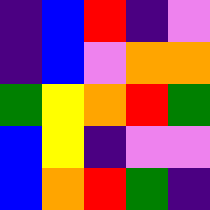[["indigo", "blue", "red", "indigo", "violet"], ["indigo", "blue", "violet", "orange", "orange"], ["green", "yellow", "orange", "red", "green"], ["blue", "yellow", "indigo", "violet", "violet"], ["blue", "orange", "red", "green", "indigo"]]